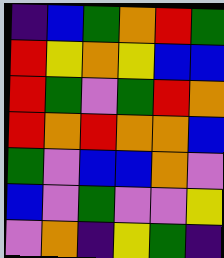[["indigo", "blue", "green", "orange", "red", "green"], ["red", "yellow", "orange", "yellow", "blue", "blue"], ["red", "green", "violet", "green", "red", "orange"], ["red", "orange", "red", "orange", "orange", "blue"], ["green", "violet", "blue", "blue", "orange", "violet"], ["blue", "violet", "green", "violet", "violet", "yellow"], ["violet", "orange", "indigo", "yellow", "green", "indigo"]]